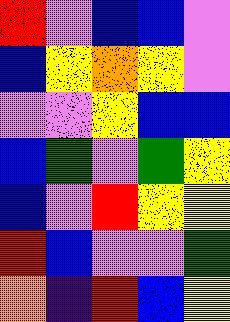[["red", "violet", "blue", "blue", "violet"], ["blue", "yellow", "orange", "yellow", "violet"], ["violet", "violet", "yellow", "blue", "blue"], ["blue", "green", "violet", "green", "yellow"], ["blue", "violet", "red", "yellow", "yellow"], ["red", "blue", "violet", "violet", "green"], ["orange", "indigo", "red", "blue", "yellow"]]